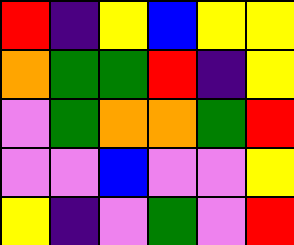[["red", "indigo", "yellow", "blue", "yellow", "yellow"], ["orange", "green", "green", "red", "indigo", "yellow"], ["violet", "green", "orange", "orange", "green", "red"], ["violet", "violet", "blue", "violet", "violet", "yellow"], ["yellow", "indigo", "violet", "green", "violet", "red"]]